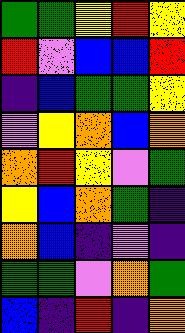[["green", "green", "yellow", "red", "yellow"], ["red", "violet", "blue", "blue", "red"], ["indigo", "blue", "green", "green", "yellow"], ["violet", "yellow", "orange", "blue", "orange"], ["orange", "red", "yellow", "violet", "green"], ["yellow", "blue", "orange", "green", "indigo"], ["orange", "blue", "indigo", "violet", "indigo"], ["green", "green", "violet", "orange", "green"], ["blue", "indigo", "red", "indigo", "orange"]]